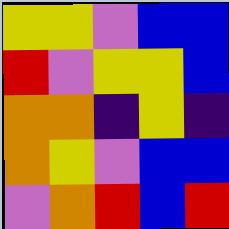[["yellow", "yellow", "violet", "blue", "blue"], ["red", "violet", "yellow", "yellow", "blue"], ["orange", "orange", "indigo", "yellow", "indigo"], ["orange", "yellow", "violet", "blue", "blue"], ["violet", "orange", "red", "blue", "red"]]